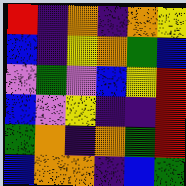[["red", "indigo", "orange", "indigo", "orange", "yellow"], ["blue", "indigo", "yellow", "orange", "green", "blue"], ["violet", "green", "violet", "blue", "yellow", "red"], ["blue", "violet", "yellow", "indigo", "indigo", "red"], ["green", "orange", "indigo", "orange", "green", "red"], ["blue", "orange", "orange", "indigo", "blue", "green"]]